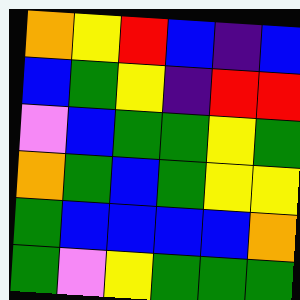[["orange", "yellow", "red", "blue", "indigo", "blue"], ["blue", "green", "yellow", "indigo", "red", "red"], ["violet", "blue", "green", "green", "yellow", "green"], ["orange", "green", "blue", "green", "yellow", "yellow"], ["green", "blue", "blue", "blue", "blue", "orange"], ["green", "violet", "yellow", "green", "green", "green"]]